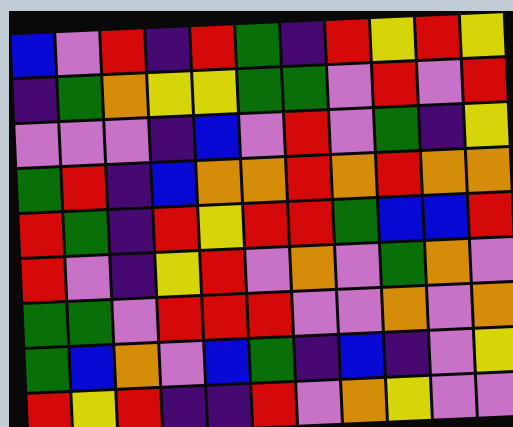[["blue", "violet", "red", "indigo", "red", "green", "indigo", "red", "yellow", "red", "yellow"], ["indigo", "green", "orange", "yellow", "yellow", "green", "green", "violet", "red", "violet", "red"], ["violet", "violet", "violet", "indigo", "blue", "violet", "red", "violet", "green", "indigo", "yellow"], ["green", "red", "indigo", "blue", "orange", "orange", "red", "orange", "red", "orange", "orange"], ["red", "green", "indigo", "red", "yellow", "red", "red", "green", "blue", "blue", "red"], ["red", "violet", "indigo", "yellow", "red", "violet", "orange", "violet", "green", "orange", "violet"], ["green", "green", "violet", "red", "red", "red", "violet", "violet", "orange", "violet", "orange"], ["green", "blue", "orange", "violet", "blue", "green", "indigo", "blue", "indigo", "violet", "yellow"], ["red", "yellow", "red", "indigo", "indigo", "red", "violet", "orange", "yellow", "violet", "violet"]]